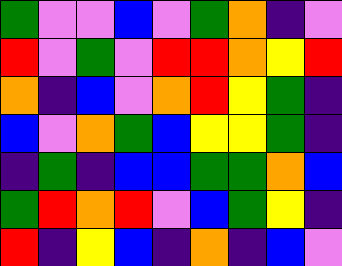[["green", "violet", "violet", "blue", "violet", "green", "orange", "indigo", "violet"], ["red", "violet", "green", "violet", "red", "red", "orange", "yellow", "red"], ["orange", "indigo", "blue", "violet", "orange", "red", "yellow", "green", "indigo"], ["blue", "violet", "orange", "green", "blue", "yellow", "yellow", "green", "indigo"], ["indigo", "green", "indigo", "blue", "blue", "green", "green", "orange", "blue"], ["green", "red", "orange", "red", "violet", "blue", "green", "yellow", "indigo"], ["red", "indigo", "yellow", "blue", "indigo", "orange", "indigo", "blue", "violet"]]